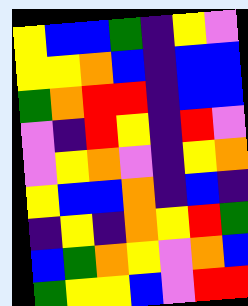[["yellow", "blue", "blue", "green", "indigo", "yellow", "violet"], ["yellow", "yellow", "orange", "blue", "indigo", "blue", "blue"], ["green", "orange", "red", "red", "indigo", "blue", "blue"], ["violet", "indigo", "red", "yellow", "indigo", "red", "violet"], ["violet", "yellow", "orange", "violet", "indigo", "yellow", "orange"], ["yellow", "blue", "blue", "orange", "indigo", "blue", "indigo"], ["indigo", "yellow", "indigo", "orange", "yellow", "red", "green"], ["blue", "green", "orange", "yellow", "violet", "orange", "blue"], ["green", "yellow", "yellow", "blue", "violet", "red", "red"]]